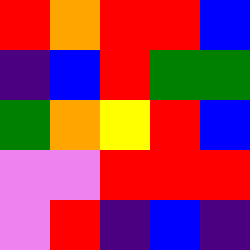[["red", "orange", "red", "red", "blue"], ["indigo", "blue", "red", "green", "green"], ["green", "orange", "yellow", "red", "blue"], ["violet", "violet", "red", "red", "red"], ["violet", "red", "indigo", "blue", "indigo"]]